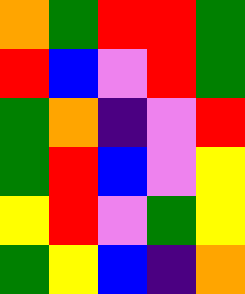[["orange", "green", "red", "red", "green"], ["red", "blue", "violet", "red", "green"], ["green", "orange", "indigo", "violet", "red"], ["green", "red", "blue", "violet", "yellow"], ["yellow", "red", "violet", "green", "yellow"], ["green", "yellow", "blue", "indigo", "orange"]]